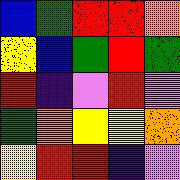[["blue", "green", "red", "red", "orange"], ["yellow", "blue", "green", "red", "green"], ["red", "indigo", "violet", "red", "violet"], ["green", "orange", "yellow", "yellow", "orange"], ["yellow", "red", "red", "indigo", "violet"]]